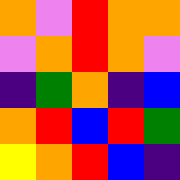[["orange", "violet", "red", "orange", "orange"], ["violet", "orange", "red", "orange", "violet"], ["indigo", "green", "orange", "indigo", "blue"], ["orange", "red", "blue", "red", "green"], ["yellow", "orange", "red", "blue", "indigo"]]